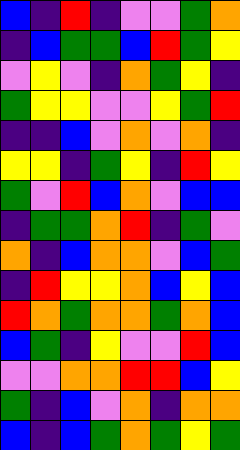[["blue", "indigo", "red", "indigo", "violet", "violet", "green", "orange"], ["indigo", "blue", "green", "green", "blue", "red", "green", "yellow"], ["violet", "yellow", "violet", "indigo", "orange", "green", "yellow", "indigo"], ["green", "yellow", "yellow", "violet", "violet", "yellow", "green", "red"], ["indigo", "indigo", "blue", "violet", "orange", "violet", "orange", "indigo"], ["yellow", "yellow", "indigo", "green", "yellow", "indigo", "red", "yellow"], ["green", "violet", "red", "blue", "orange", "violet", "blue", "blue"], ["indigo", "green", "green", "orange", "red", "indigo", "green", "violet"], ["orange", "indigo", "blue", "orange", "orange", "violet", "blue", "green"], ["indigo", "red", "yellow", "yellow", "orange", "blue", "yellow", "blue"], ["red", "orange", "green", "orange", "orange", "green", "orange", "blue"], ["blue", "green", "indigo", "yellow", "violet", "violet", "red", "blue"], ["violet", "violet", "orange", "orange", "red", "red", "blue", "yellow"], ["green", "indigo", "blue", "violet", "orange", "indigo", "orange", "orange"], ["blue", "indigo", "blue", "green", "orange", "green", "yellow", "green"]]